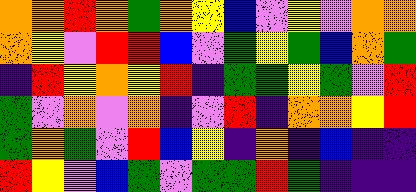[["orange", "orange", "red", "orange", "green", "orange", "yellow", "blue", "violet", "yellow", "violet", "orange", "orange"], ["orange", "yellow", "violet", "red", "red", "blue", "violet", "green", "yellow", "green", "blue", "orange", "green"], ["indigo", "red", "yellow", "orange", "yellow", "red", "indigo", "green", "green", "yellow", "green", "violet", "red"], ["green", "violet", "orange", "violet", "orange", "indigo", "violet", "red", "indigo", "orange", "orange", "yellow", "red"], ["green", "orange", "green", "violet", "red", "blue", "yellow", "indigo", "orange", "indigo", "blue", "indigo", "indigo"], ["red", "yellow", "violet", "blue", "green", "violet", "green", "green", "red", "green", "indigo", "indigo", "indigo"]]